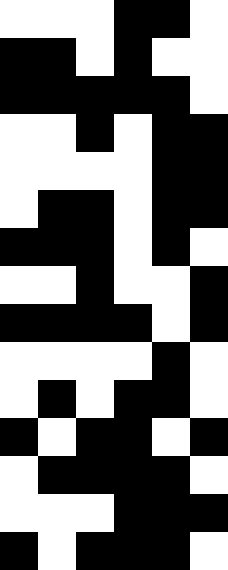[["white", "white", "white", "black", "black", "white"], ["black", "black", "white", "black", "white", "white"], ["black", "black", "black", "black", "black", "white"], ["white", "white", "black", "white", "black", "black"], ["white", "white", "white", "white", "black", "black"], ["white", "black", "black", "white", "black", "black"], ["black", "black", "black", "white", "black", "white"], ["white", "white", "black", "white", "white", "black"], ["black", "black", "black", "black", "white", "black"], ["white", "white", "white", "white", "black", "white"], ["white", "black", "white", "black", "black", "white"], ["black", "white", "black", "black", "white", "black"], ["white", "black", "black", "black", "black", "white"], ["white", "white", "white", "black", "black", "black"], ["black", "white", "black", "black", "black", "white"]]